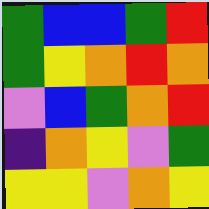[["green", "blue", "blue", "green", "red"], ["green", "yellow", "orange", "red", "orange"], ["violet", "blue", "green", "orange", "red"], ["indigo", "orange", "yellow", "violet", "green"], ["yellow", "yellow", "violet", "orange", "yellow"]]